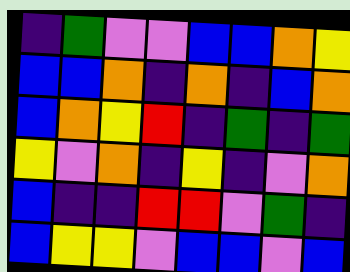[["indigo", "green", "violet", "violet", "blue", "blue", "orange", "yellow"], ["blue", "blue", "orange", "indigo", "orange", "indigo", "blue", "orange"], ["blue", "orange", "yellow", "red", "indigo", "green", "indigo", "green"], ["yellow", "violet", "orange", "indigo", "yellow", "indigo", "violet", "orange"], ["blue", "indigo", "indigo", "red", "red", "violet", "green", "indigo"], ["blue", "yellow", "yellow", "violet", "blue", "blue", "violet", "blue"]]